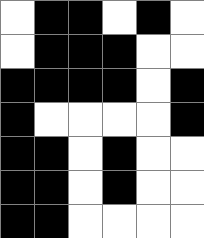[["white", "black", "black", "white", "black", "white"], ["white", "black", "black", "black", "white", "white"], ["black", "black", "black", "black", "white", "black"], ["black", "white", "white", "white", "white", "black"], ["black", "black", "white", "black", "white", "white"], ["black", "black", "white", "black", "white", "white"], ["black", "black", "white", "white", "white", "white"]]